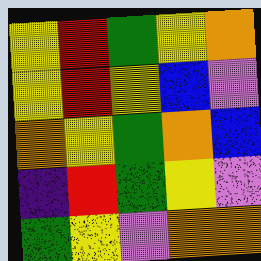[["yellow", "red", "green", "yellow", "orange"], ["yellow", "red", "yellow", "blue", "violet"], ["orange", "yellow", "green", "orange", "blue"], ["indigo", "red", "green", "yellow", "violet"], ["green", "yellow", "violet", "orange", "orange"]]